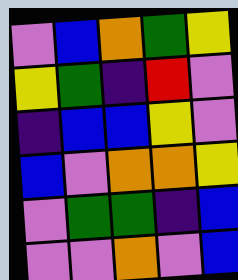[["violet", "blue", "orange", "green", "yellow"], ["yellow", "green", "indigo", "red", "violet"], ["indigo", "blue", "blue", "yellow", "violet"], ["blue", "violet", "orange", "orange", "yellow"], ["violet", "green", "green", "indigo", "blue"], ["violet", "violet", "orange", "violet", "blue"]]